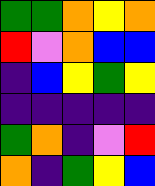[["green", "green", "orange", "yellow", "orange"], ["red", "violet", "orange", "blue", "blue"], ["indigo", "blue", "yellow", "green", "yellow"], ["indigo", "indigo", "indigo", "indigo", "indigo"], ["green", "orange", "indigo", "violet", "red"], ["orange", "indigo", "green", "yellow", "blue"]]